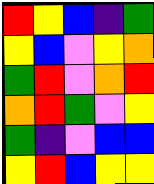[["red", "yellow", "blue", "indigo", "green"], ["yellow", "blue", "violet", "yellow", "orange"], ["green", "red", "violet", "orange", "red"], ["orange", "red", "green", "violet", "yellow"], ["green", "indigo", "violet", "blue", "blue"], ["yellow", "red", "blue", "yellow", "yellow"]]